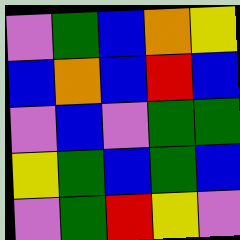[["violet", "green", "blue", "orange", "yellow"], ["blue", "orange", "blue", "red", "blue"], ["violet", "blue", "violet", "green", "green"], ["yellow", "green", "blue", "green", "blue"], ["violet", "green", "red", "yellow", "violet"]]